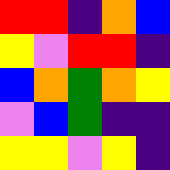[["red", "red", "indigo", "orange", "blue"], ["yellow", "violet", "red", "red", "indigo"], ["blue", "orange", "green", "orange", "yellow"], ["violet", "blue", "green", "indigo", "indigo"], ["yellow", "yellow", "violet", "yellow", "indigo"]]